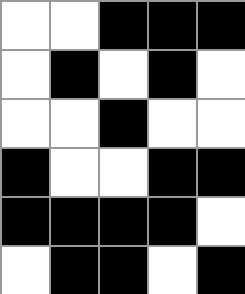[["white", "white", "black", "black", "black"], ["white", "black", "white", "black", "white"], ["white", "white", "black", "white", "white"], ["black", "white", "white", "black", "black"], ["black", "black", "black", "black", "white"], ["white", "black", "black", "white", "black"]]